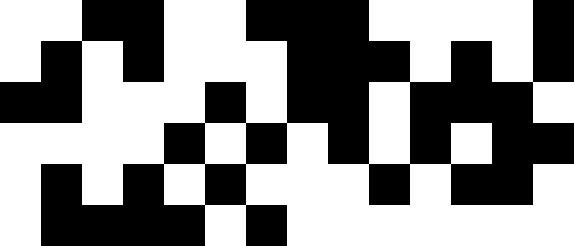[["white", "white", "black", "black", "white", "white", "black", "black", "black", "white", "white", "white", "white", "black"], ["white", "black", "white", "black", "white", "white", "white", "black", "black", "black", "white", "black", "white", "black"], ["black", "black", "white", "white", "white", "black", "white", "black", "black", "white", "black", "black", "black", "white"], ["white", "white", "white", "white", "black", "white", "black", "white", "black", "white", "black", "white", "black", "black"], ["white", "black", "white", "black", "white", "black", "white", "white", "white", "black", "white", "black", "black", "white"], ["white", "black", "black", "black", "black", "white", "black", "white", "white", "white", "white", "white", "white", "white"]]